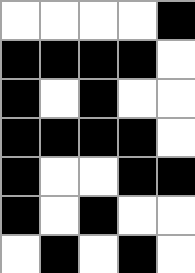[["white", "white", "white", "white", "black"], ["black", "black", "black", "black", "white"], ["black", "white", "black", "white", "white"], ["black", "black", "black", "black", "white"], ["black", "white", "white", "black", "black"], ["black", "white", "black", "white", "white"], ["white", "black", "white", "black", "white"]]